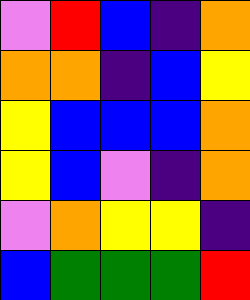[["violet", "red", "blue", "indigo", "orange"], ["orange", "orange", "indigo", "blue", "yellow"], ["yellow", "blue", "blue", "blue", "orange"], ["yellow", "blue", "violet", "indigo", "orange"], ["violet", "orange", "yellow", "yellow", "indigo"], ["blue", "green", "green", "green", "red"]]